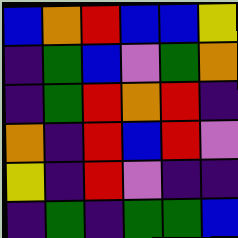[["blue", "orange", "red", "blue", "blue", "yellow"], ["indigo", "green", "blue", "violet", "green", "orange"], ["indigo", "green", "red", "orange", "red", "indigo"], ["orange", "indigo", "red", "blue", "red", "violet"], ["yellow", "indigo", "red", "violet", "indigo", "indigo"], ["indigo", "green", "indigo", "green", "green", "blue"]]